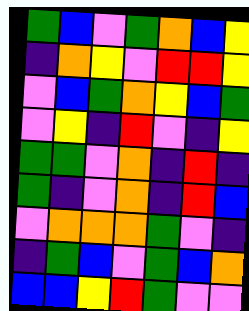[["green", "blue", "violet", "green", "orange", "blue", "yellow"], ["indigo", "orange", "yellow", "violet", "red", "red", "yellow"], ["violet", "blue", "green", "orange", "yellow", "blue", "green"], ["violet", "yellow", "indigo", "red", "violet", "indigo", "yellow"], ["green", "green", "violet", "orange", "indigo", "red", "indigo"], ["green", "indigo", "violet", "orange", "indigo", "red", "blue"], ["violet", "orange", "orange", "orange", "green", "violet", "indigo"], ["indigo", "green", "blue", "violet", "green", "blue", "orange"], ["blue", "blue", "yellow", "red", "green", "violet", "violet"]]